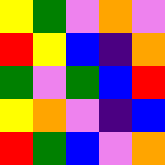[["yellow", "green", "violet", "orange", "violet"], ["red", "yellow", "blue", "indigo", "orange"], ["green", "violet", "green", "blue", "red"], ["yellow", "orange", "violet", "indigo", "blue"], ["red", "green", "blue", "violet", "orange"]]